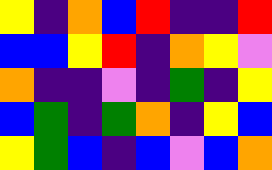[["yellow", "indigo", "orange", "blue", "red", "indigo", "indigo", "red"], ["blue", "blue", "yellow", "red", "indigo", "orange", "yellow", "violet"], ["orange", "indigo", "indigo", "violet", "indigo", "green", "indigo", "yellow"], ["blue", "green", "indigo", "green", "orange", "indigo", "yellow", "blue"], ["yellow", "green", "blue", "indigo", "blue", "violet", "blue", "orange"]]